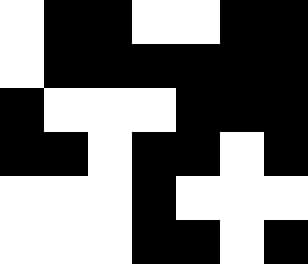[["white", "black", "black", "white", "white", "black", "black"], ["white", "black", "black", "black", "black", "black", "black"], ["black", "white", "white", "white", "black", "black", "black"], ["black", "black", "white", "black", "black", "white", "black"], ["white", "white", "white", "black", "white", "white", "white"], ["white", "white", "white", "black", "black", "white", "black"]]